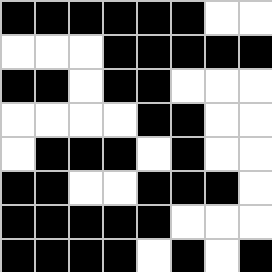[["black", "black", "black", "black", "black", "black", "white", "white"], ["white", "white", "white", "black", "black", "black", "black", "black"], ["black", "black", "white", "black", "black", "white", "white", "white"], ["white", "white", "white", "white", "black", "black", "white", "white"], ["white", "black", "black", "black", "white", "black", "white", "white"], ["black", "black", "white", "white", "black", "black", "black", "white"], ["black", "black", "black", "black", "black", "white", "white", "white"], ["black", "black", "black", "black", "white", "black", "white", "black"]]